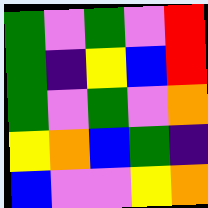[["green", "violet", "green", "violet", "red"], ["green", "indigo", "yellow", "blue", "red"], ["green", "violet", "green", "violet", "orange"], ["yellow", "orange", "blue", "green", "indigo"], ["blue", "violet", "violet", "yellow", "orange"]]